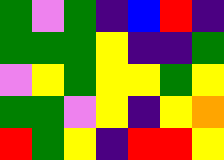[["green", "violet", "green", "indigo", "blue", "red", "indigo"], ["green", "green", "green", "yellow", "indigo", "indigo", "green"], ["violet", "yellow", "green", "yellow", "yellow", "green", "yellow"], ["green", "green", "violet", "yellow", "indigo", "yellow", "orange"], ["red", "green", "yellow", "indigo", "red", "red", "yellow"]]